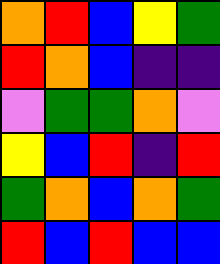[["orange", "red", "blue", "yellow", "green"], ["red", "orange", "blue", "indigo", "indigo"], ["violet", "green", "green", "orange", "violet"], ["yellow", "blue", "red", "indigo", "red"], ["green", "orange", "blue", "orange", "green"], ["red", "blue", "red", "blue", "blue"]]